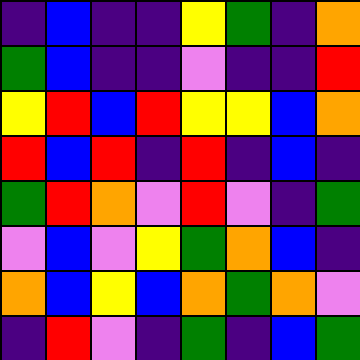[["indigo", "blue", "indigo", "indigo", "yellow", "green", "indigo", "orange"], ["green", "blue", "indigo", "indigo", "violet", "indigo", "indigo", "red"], ["yellow", "red", "blue", "red", "yellow", "yellow", "blue", "orange"], ["red", "blue", "red", "indigo", "red", "indigo", "blue", "indigo"], ["green", "red", "orange", "violet", "red", "violet", "indigo", "green"], ["violet", "blue", "violet", "yellow", "green", "orange", "blue", "indigo"], ["orange", "blue", "yellow", "blue", "orange", "green", "orange", "violet"], ["indigo", "red", "violet", "indigo", "green", "indigo", "blue", "green"]]